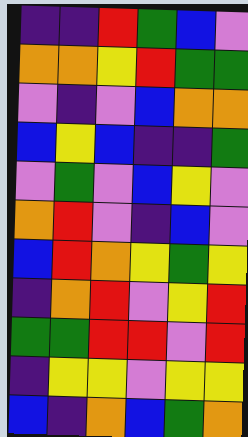[["indigo", "indigo", "red", "green", "blue", "violet"], ["orange", "orange", "yellow", "red", "green", "green"], ["violet", "indigo", "violet", "blue", "orange", "orange"], ["blue", "yellow", "blue", "indigo", "indigo", "green"], ["violet", "green", "violet", "blue", "yellow", "violet"], ["orange", "red", "violet", "indigo", "blue", "violet"], ["blue", "red", "orange", "yellow", "green", "yellow"], ["indigo", "orange", "red", "violet", "yellow", "red"], ["green", "green", "red", "red", "violet", "red"], ["indigo", "yellow", "yellow", "violet", "yellow", "yellow"], ["blue", "indigo", "orange", "blue", "green", "orange"]]